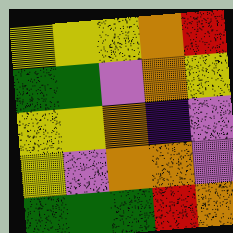[["yellow", "yellow", "yellow", "orange", "red"], ["green", "green", "violet", "orange", "yellow"], ["yellow", "yellow", "orange", "indigo", "violet"], ["yellow", "violet", "orange", "orange", "violet"], ["green", "green", "green", "red", "orange"]]